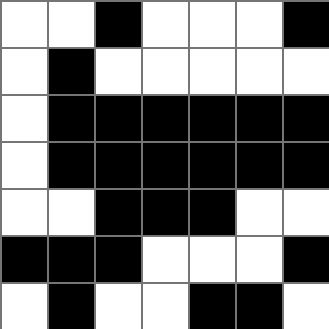[["white", "white", "black", "white", "white", "white", "black"], ["white", "black", "white", "white", "white", "white", "white"], ["white", "black", "black", "black", "black", "black", "black"], ["white", "black", "black", "black", "black", "black", "black"], ["white", "white", "black", "black", "black", "white", "white"], ["black", "black", "black", "white", "white", "white", "black"], ["white", "black", "white", "white", "black", "black", "white"]]